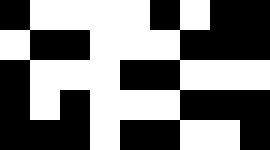[["black", "white", "white", "white", "white", "black", "white", "black", "black"], ["white", "black", "black", "white", "white", "white", "black", "black", "black"], ["black", "white", "white", "white", "black", "black", "white", "white", "white"], ["black", "white", "black", "white", "white", "white", "black", "black", "black"], ["black", "black", "black", "white", "black", "black", "white", "white", "black"]]